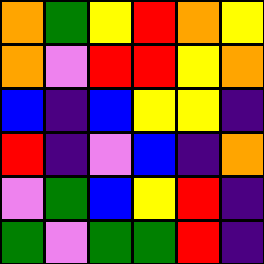[["orange", "green", "yellow", "red", "orange", "yellow"], ["orange", "violet", "red", "red", "yellow", "orange"], ["blue", "indigo", "blue", "yellow", "yellow", "indigo"], ["red", "indigo", "violet", "blue", "indigo", "orange"], ["violet", "green", "blue", "yellow", "red", "indigo"], ["green", "violet", "green", "green", "red", "indigo"]]